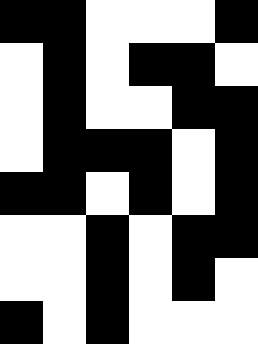[["black", "black", "white", "white", "white", "black"], ["white", "black", "white", "black", "black", "white"], ["white", "black", "white", "white", "black", "black"], ["white", "black", "black", "black", "white", "black"], ["black", "black", "white", "black", "white", "black"], ["white", "white", "black", "white", "black", "black"], ["white", "white", "black", "white", "black", "white"], ["black", "white", "black", "white", "white", "white"]]